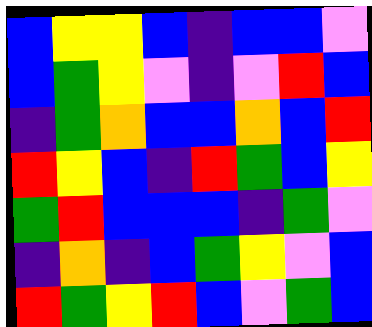[["blue", "yellow", "yellow", "blue", "indigo", "blue", "blue", "violet"], ["blue", "green", "yellow", "violet", "indigo", "violet", "red", "blue"], ["indigo", "green", "orange", "blue", "blue", "orange", "blue", "red"], ["red", "yellow", "blue", "indigo", "red", "green", "blue", "yellow"], ["green", "red", "blue", "blue", "blue", "indigo", "green", "violet"], ["indigo", "orange", "indigo", "blue", "green", "yellow", "violet", "blue"], ["red", "green", "yellow", "red", "blue", "violet", "green", "blue"]]